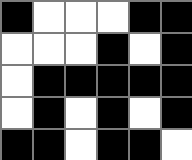[["black", "white", "white", "white", "black", "black"], ["white", "white", "white", "black", "white", "black"], ["white", "black", "black", "black", "black", "black"], ["white", "black", "white", "black", "white", "black"], ["black", "black", "white", "black", "black", "white"]]